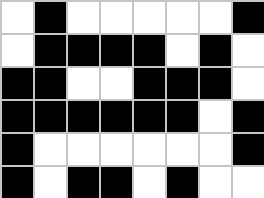[["white", "black", "white", "white", "white", "white", "white", "black"], ["white", "black", "black", "black", "black", "white", "black", "white"], ["black", "black", "white", "white", "black", "black", "black", "white"], ["black", "black", "black", "black", "black", "black", "white", "black"], ["black", "white", "white", "white", "white", "white", "white", "black"], ["black", "white", "black", "black", "white", "black", "white", "white"]]